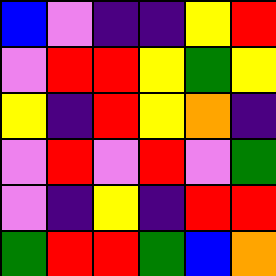[["blue", "violet", "indigo", "indigo", "yellow", "red"], ["violet", "red", "red", "yellow", "green", "yellow"], ["yellow", "indigo", "red", "yellow", "orange", "indigo"], ["violet", "red", "violet", "red", "violet", "green"], ["violet", "indigo", "yellow", "indigo", "red", "red"], ["green", "red", "red", "green", "blue", "orange"]]